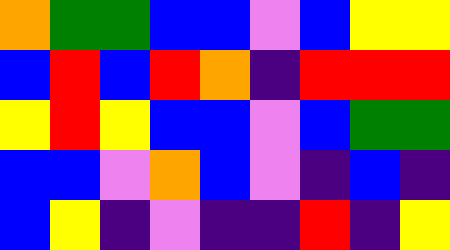[["orange", "green", "green", "blue", "blue", "violet", "blue", "yellow", "yellow"], ["blue", "red", "blue", "red", "orange", "indigo", "red", "red", "red"], ["yellow", "red", "yellow", "blue", "blue", "violet", "blue", "green", "green"], ["blue", "blue", "violet", "orange", "blue", "violet", "indigo", "blue", "indigo"], ["blue", "yellow", "indigo", "violet", "indigo", "indigo", "red", "indigo", "yellow"]]